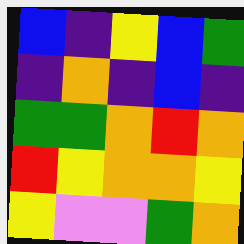[["blue", "indigo", "yellow", "blue", "green"], ["indigo", "orange", "indigo", "blue", "indigo"], ["green", "green", "orange", "red", "orange"], ["red", "yellow", "orange", "orange", "yellow"], ["yellow", "violet", "violet", "green", "orange"]]